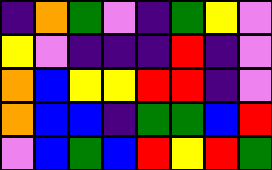[["indigo", "orange", "green", "violet", "indigo", "green", "yellow", "violet"], ["yellow", "violet", "indigo", "indigo", "indigo", "red", "indigo", "violet"], ["orange", "blue", "yellow", "yellow", "red", "red", "indigo", "violet"], ["orange", "blue", "blue", "indigo", "green", "green", "blue", "red"], ["violet", "blue", "green", "blue", "red", "yellow", "red", "green"]]